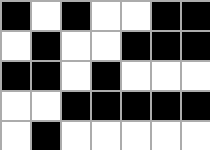[["black", "white", "black", "white", "white", "black", "black"], ["white", "black", "white", "white", "black", "black", "black"], ["black", "black", "white", "black", "white", "white", "white"], ["white", "white", "black", "black", "black", "black", "black"], ["white", "black", "white", "white", "white", "white", "white"]]